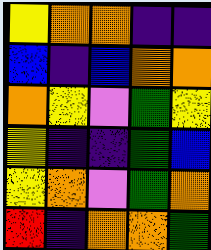[["yellow", "orange", "orange", "indigo", "indigo"], ["blue", "indigo", "blue", "orange", "orange"], ["orange", "yellow", "violet", "green", "yellow"], ["yellow", "indigo", "indigo", "green", "blue"], ["yellow", "orange", "violet", "green", "orange"], ["red", "indigo", "orange", "orange", "green"]]